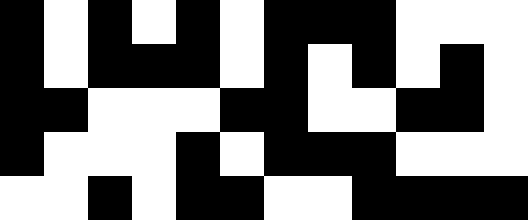[["black", "white", "black", "white", "black", "white", "black", "black", "black", "white", "white", "white"], ["black", "white", "black", "black", "black", "white", "black", "white", "black", "white", "black", "white"], ["black", "black", "white", "white", "white", "black", "black", "white", "white", "black", "black", "white"], ["black", "white", "white", "white", "black", "white", "black", "black", "black", "white", "white", "white"], ["white", "white", "black", "white", "black", "black", "white", "white", "black", "black", "black", "black"]]